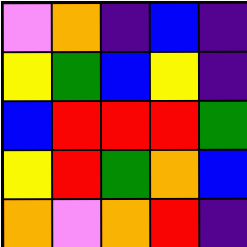[["violet", "orange", "indigo", "blue", "indigo"], ["yellow", "green", "blue", "yellow", "indigo"], ["blue", "red", "red", "red", "green"], ["yellow", "red", "green", "orange", "blue"], ["orange", "violet", "orange", "red", "indigo"]]